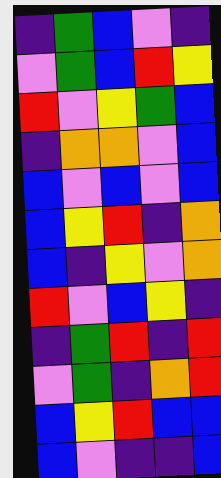[["indigo", "green", "blue", "violet", "indigo"], ["violet", "green", "blue", "red", "yellow"], ["red", "violet", "yellow", "green", "blue"], ["indigo", "orange", "orange", "violet", "blue"], ["blue", "violet", "blue", "violet", "blue"], ["blue", "yellow", "red", "indigo", "orange"], ["blue", "indigo", "yellow", "violet", "orange"], ["red", "violet", "blue", "yellow", "indigo"], ["indigo", "green", "red", "indigo", "red"], ["violet", "green", "indigo", "orange", "red"], ["blue", "yellow", "red", "blue", "blue"], ["blue", "violet", "indigo", "indigo", "blue"]]